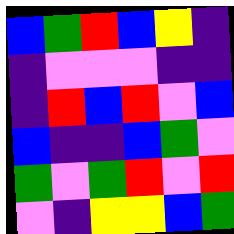[["blue", "green", "red", "blue", "yellow", "indigo"], ["indigo", "violet", "violet", "violet", "indigo", "indigo"], ["indigo", "red", "blue", "red", "violet", "blue"], ["blue", "indigo", "indigo", "blue", "green", "violet"], ["green", "violet", "green", "red", "violet", "red"], ["violet", "indigo", "yellow", "yellow", "blue", "green"]]